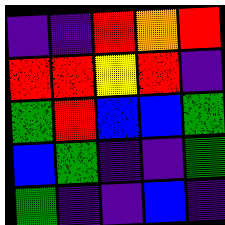[["indigo", "indigo", "red", "orange", "red"], ["red", "red", "yellow", "red", "indigo"], ["green", "red", "blue", "blue", "green"], ["blue", "green", "indigo", "indigo", "green"], ["green", "indigo", "indigo", "blue", "indigo"]]